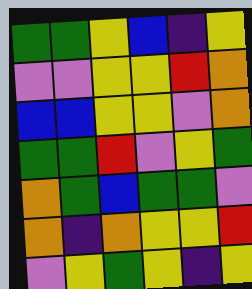[["green", "green", "yellow", "blue", "indigo", "yellow"], ["violet", "violet", "yellow", "yellow", "red", "orange"], ["blue", "blue", "yellow", "yellow", "violet", "orange"], ["green", "green", "red", "violet", "yellow", "green"], ["orange", "green", "blue", "green", "green", "violet"], ["orange", "indigo", "orange", "yellow", "yellow", "red"], ["violet", "yellow", "green", "yellow", "indigo", "yellow"]]